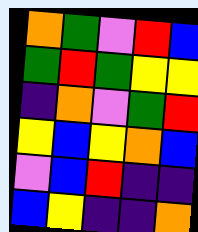[["orange", "green", "violet", "red", "blue"], ["green", "red", "green", "yellow", "yellow"], ["indigo", "orange", "violet", "green", "red"], ["yellow", "blue", "yellow", "orange", "blue"], ["violet", "blue", "red", "indigo", "indigo"], ["blue", "yellow", "indigo", "indigo", "orange"]]